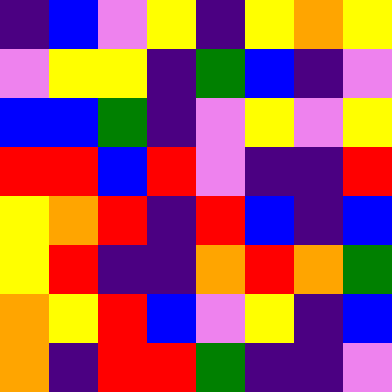[["indigo", "blue", "violet", "yellow", "indigo", "yellow", "orange", "yellow"], ["violet", "yellow", "yellow", "indigo", "green", "blue", "indigo", "violet"], ["blue", "blue", "green", "indigo", "violet", "yellow", "violet", "yellow"], ["red", "red", "blue", "red", "violet", "indigo", "indigo", "red"], ["yellow", "orange", "red", "indigo", "red", "blue", "indigo", "blue"], ["yellow", "red", "indigo", "indigo", "orange", "red", "orange", "green"], ["orange", "yellow", "red", "blue", "violet", "yellow", "indigo", "blue"], ["orange", "indigo", "red", "red", "green", "indigo", "indigo", "violet"]]